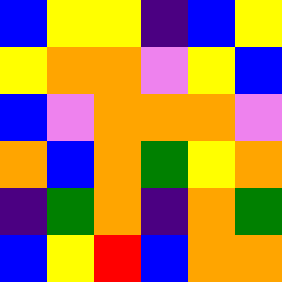[["blue", "yellow", "yellow", "indigo", "blue", "yellow"], ["yellow", "orange", "orange", "violet", "yellow", "blue"], ["blue", "violet", "orange", "orange", "orange", "violet"], ["orange", "blue", "orange", "green", "yellow", "orange"], ["indigo", "green", "orange", "indigo", "orange", "green"], ["blue", "yellow", "red", "blue", "orange", "orange"]]